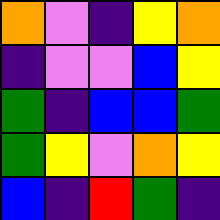[["orange", "violet", "indigo", "yellow", "orange"], ["indigo", "violet", "violet", "blue", "yellow"], ["green", "indigo", "blue", "blue", "green"], ["green", "yellow", "violet", "orange", "yellow"], ["blue", "indigo", "red", "green", "indigo"]]